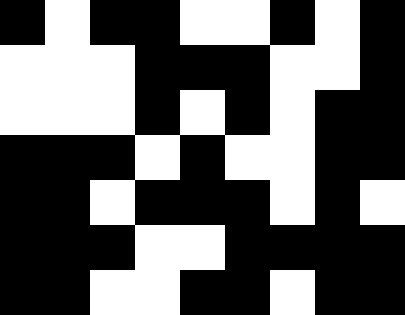[["black", "white", "black", "black", "white", "white", "black", "white", "black"], ["white", "white", "white", "black", "black", "black", "white", "white", "black"], ["white", "white", "white", "black", "white", "black", "white", "black", "black"], ["black", "black", "black", "white", "black", "white", "white", "black", "black"], ["black", "black", "white", "black", "black", "black", "white", "black", "white"], ["black", "black", "black", "white", "white", "black", "black", "black", "black"], ["black", "black", "white", "white", "black", "black", "white", "black", "black"]]